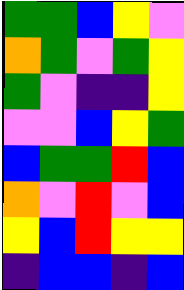[["green", "green", "blue", "yellow", "violet"], ["orange", "green", "violet", "green", "yellow"], ["green", "violet", "indigo", "indigo", "yellow"], ["violet", "violet", "blue", "yellow", "green"], ["blue", "green", "green", "red", "blue"], ["orange", "violet", "red", "violet", "blue"], ["yellow", "blue", "red", "yellow", "yellow"], ["indigo", "blue", "blue", "indigo", "blue"]]